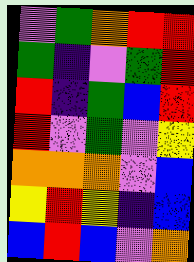[["violet", "green", "orange", "red", "red"], ["green", "indigo", "violet", "green", "red"], ["red", "indigo", "green", "blue", "red"], ["red", "violet", "green", "violet", "yellow"], ["orange", "orange", "orange", "violet", "blue"], ["yellow", "red", "yellow", "indigo", "blue"], ["blue", "red", "blue", "violet", "orange"]]